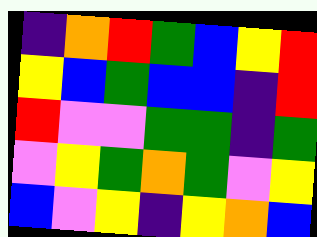[["indigo", "orange", "red", "green", "blue", "yellow", "red"], ["yellow", "blue", "green", "blue", "blue", "indigo", "red"], ["red", "violet", "violet", "green", "green", "indigo", "green"], ["violet", "yellow", "green", "orange", "green", "violet", "yellow"], ["blue", "violet", "yellow", "indigo", "yellow", "orange", "blue"]]